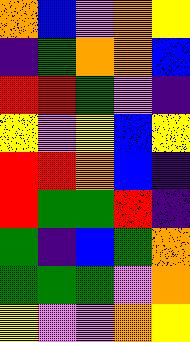[["orange", "blue", "violet", "orange", "yellow"], ["indigo", "green", "orange", "orange", "blue"], ["red", "red", "green", "violet", "indigo"], ["yellow", "violet", "yellow", "blue", "yellow"], ["red", "red", "orange", "blue", "indigo"], ["red", "green", "green", "red", "indigo"], ["green", "indigo", "blue", "green", "orange"], ["green", "green", "green", "violet", "orange"], ["yellow", "violet", "violet", "orange", "yellow"]]